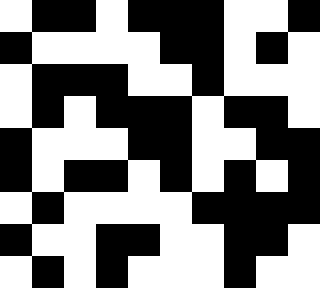[["white", "black", "black", "white", "black", "black", "black", "white", "white", "black"], ["black", "white", "white", "white", "white", "black", "black", "white", "black", "white"], ["white", "black", "black", "black", "white", "white", "black", "white", "white", "white"], ["white", "black", "white", "black", "black", "black", "white", "black", "black", "white"], ["black", "white", "white", "white", "black", "black", "white", "white", "black", "black"], ["black", "white", "black", "black", "white", "black", "white", "black", "white", "black"], ["white", "black", "white", "white", "white", "white", "black", "black", "black", "black"], ["black", "white", "white", "black", "black", "white", "white", "black", "black", "white"], ["white", "black", "white", "black", "white", "white", "white", "black", "white", "white"]]